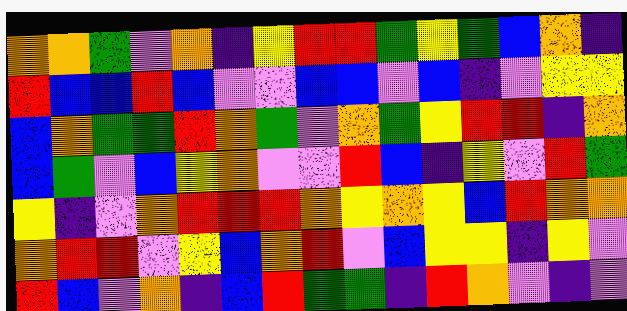[["orange", "orange", "green", "violet", "orange", "indigo", "yellow", "red", "red", "green", "yellow", "green", "blue", "orange", "indigo"], ["red", "blue", "blue", "red", "blue", "violet", "violet", "blue", "blue", "violet", "blue", "indigo", "violet", "yellow", "yellow"], ["blue", "orange", "green", "green", "red", "orange", "green", "violet", "orange", "green", "yellow", "red", "red", "indigo", "orange"], ["blue", "green", "violet", "blue", "yellow", "orange", "violet", "violet", "red", "blue", "indigo", "yellow", "violet", "red", "green"], ["yellow", "indigo", "violet", "orange", "red", "red", "red", "orange", "yellow", "orange", "yellow", "blue", "red", "orange", "orange"], ["orange", "red", "red", "violet", "yellow", "blue", "orange", "red", "violet", "blue", "yellow", "yellow", "indigo", "yellow", "violet"], ["red", "blue", "violet", "orange", "indigo", "blue", "red", "green", "green", "indigo", "red", "orange", "violet", "indigo", "violet"]]